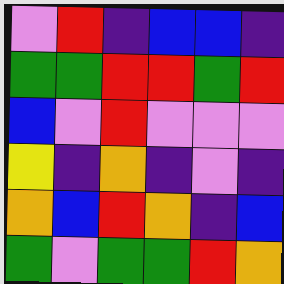[["violet", "red", "indigo", "blue", "blue", "indigo"], ["green", "green", "red", "red", "green", "red"], ["blue", "violet", "red", "violet", "violet", "violet"], ["yellow", "indigo", "orange", "indigo", "violet", "indigo"], ["orange", "blue", "red", "orange", "indigo", "blue"], ["green", "violet", "green", "green", "red", "orange"]]